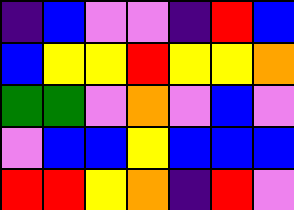[["indigo", "blue", "violet", "violet", "indigo", "red", "blue"], ["blue", "yellow", "yellow", "red", "yellow", "yellow", "orange"], ["green", "green", "violet", "orange", "violet", "blue", "violet"], ["violet", "blue", "blue", "yellow", "blue", "blue", "blue"], ["red", "red", "yellow", "orange", "indigo", "red", "violet"]]